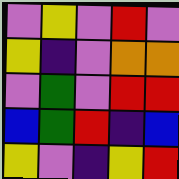[["violet", "yellow", "violet", "red", "violet"], ["yellow", "indigo", "violet", "orange", "orange"], ["violet", "green", "violet", "red", "red"], ["blue", "green", "red", "indigo", "blue"], ["yellow", "violet", "indigo", "yellow", "red"]]